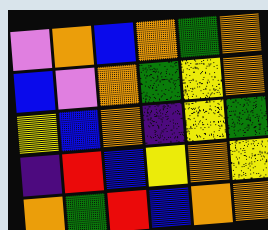[["violet", "orange", "blue", "orange", "green", "orange"], ["blue", "violet", "orange", "green", "yellow", "orange"], ["yellow", "blue", "orange", "indigo", "yellow", "green"], ["indigo", "red", "blue", "yellow", "orange", "yellow"], ["orange", "green", "red", "blue", "orange", "orange"]]